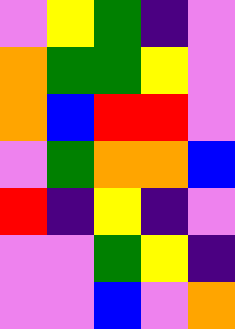[["violet", "yellow", "green", "indigo", "violet"], ["orange", "green", "green", "yellow", "violet"], ["orange", "blue", "red", "red", "violet"], ["violet", "green", "orange", "orange", "blue"], ["red", "indigo", "yellow", "indigo", "violet"], ["violet", "violet", "green", "yellow", "indigo"], ["violet", "violet", "blue", "violet", "orange"]]